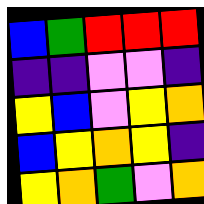[["blue", "green", "red", "red", "red"], ["indigo", "indigo", "violet", "violet", "indigo"], ["yellow", "blue", "violet", "yellow", "orange"], ["blue", "yellow", "orange", "yellow", "indigo"], ["yellow", "orange", "green", "violet", "orange"]]